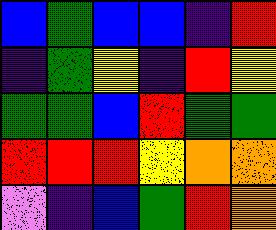[["blue", "green", "blue", "blue", "indigo", "red"], ["indigo", "green", "yellow", "indigo", "red", "yellow"], ["green", "green", "blue", "red", "green", "green"], ["red", "red", "red", "yellow", "orange", "orange"], ["violet", "indigo", "blue", "green", "red", "orange"]]